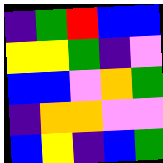[["indigo", "green", "red", "blue", "blue"], ["yellow", "yellow", "green", "indigo", "violet"], ["blue", "blue", "violet", "orange", "green"], ["indigo", "orange", "orange", "violet", "violet"], ["blue", "yellow", "indigo", "blue", "green"]]